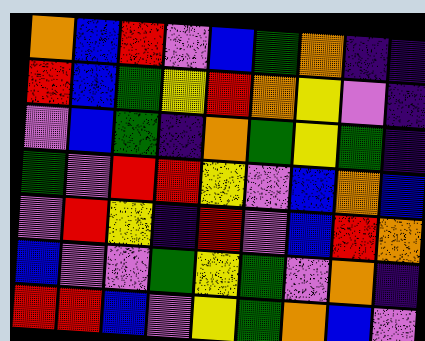[["orange", "blue", "red", "violet", "blue", "green", "orange", "indigo", "indigo"], ["red", "blue", "green", "yellow", "red", "orange", "yellow", "violet", "indigo"], ["violet", "blue", "green", "indigo", "orange", "green", "yellow", "green", "indigo"], ["green", "violet", "red", "red", "yellow", "violet", "blue", "orange", "blue"], ["violet", "red", "yellow", "indigo", "red", "violet", "blue", "red", "orange"], ["blue", "violet", "violet", "green", "yellow", "green", "violet", "orange", "indigo"], ["red", "red", "blue", "violet", "yellow", "green", "orange", "blue", "violet"]]